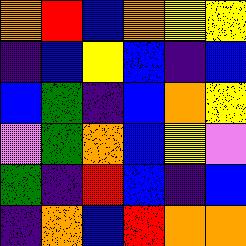[["orange", "red", "blue", "orange", "yellow", "yellow"], ["indigo", "blue", "yellow", "blue", "indigo", "blue"], ["blue", "green", "indigo", "blue", "orange", "yellow"], ["violet", "green", "orange", "blue", "yellow", "violet"], ["green", "indigo", "red", "blue", "indigo", "blue"], ["indigo", "orange", "blue", "red", "orange", "orange"]]